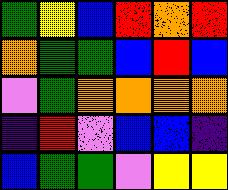[["green", "yellow", "blue", "red", "orange", "red"], ["orange", "green", "green", "blue", "red", "blue"], ["violet", "green", "orange", "orange", "orange", "orange"], ["indigo", "red", "violet", "blue", "blue", "indigo"], ["blue", "green", "green", "violet", "yellow", "yellow"]]